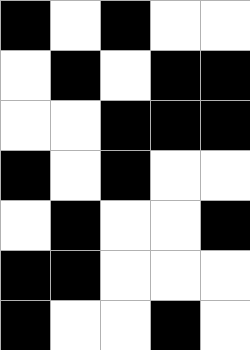[["black", "white", "black", "white", "white"], ["white", "black", "white", "black", "black"], ["white", "white", "black", "black", "black"], ["black", "white", "black", "white", "white"], ["white", "black", "white", "white", "black"], ["black", "black", "white", "white", "white"], ["black", "white", "white", "black", "white"]]